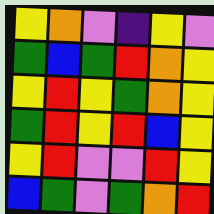[["yellow", "orange", "violet", "indigo", "yellow", "violet"], ["green", "blue", "green", "red", "orange", "yellow"], ["yellow", "red", "yellow", "green", "orange", "yellow"], ["green", "red", "yellow", "red", "blue", "yellow"], ["yellow", "red", "violet", "violet", "red", "yellow"], ["blue", "green", "violet", "green", "orange", "red"]]